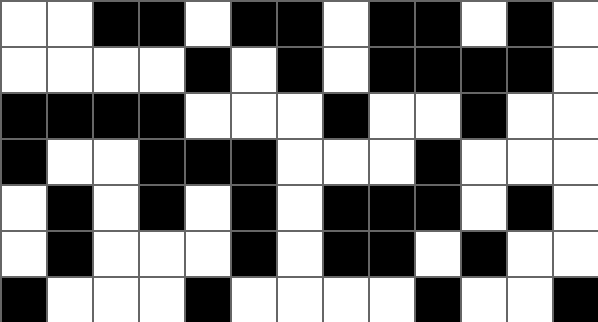[["white", "white", "black", "black", "white", "black", "black", "white", "black", "black", "white", "black", "white"], ["white", "white", "white", "white", "black", "white", "black", "white", "black", "black", "black", "black", "white"], ["black", "black", "black", "black", "white", "white", "white", "black", "white", "white", "black", "white", "white"], ["black", "white", "white", "black", "black", "black", "white", "white", "white", "black", "white", "white", "white"], ["white", "black", "white", "black", "white", "black", "white", "black", "black", "black", "white", "black", "white"], ["white", "black", "white", "white", "white", "black", "white", "black", "black", "white", "black", "white", "white"], ["black", "white", "white", "white", "black", "white", "white", "white", "white", "black", "white", "white", "black"]]